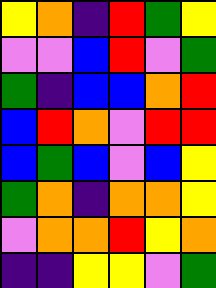[["yellow", "orange", "indigo", "red", "green", "yellow"], ["violet", "violet", "blue", "red", "violet", "green"], ["green", "indigo", "blue", "blue", "orange", "red"], ["blue", "red", "orange", "violet", "red", "red"], ["blue", "green", "blue", "violet", "blue", "yellow"], ["green", "orange", "indigo", "orange", "orange", "yellow"], ["violet", "orange", "orange", "red", "yellow", "orange"], ["indigo", "indigo", "yellow", "yellow", "violet", "green"]]